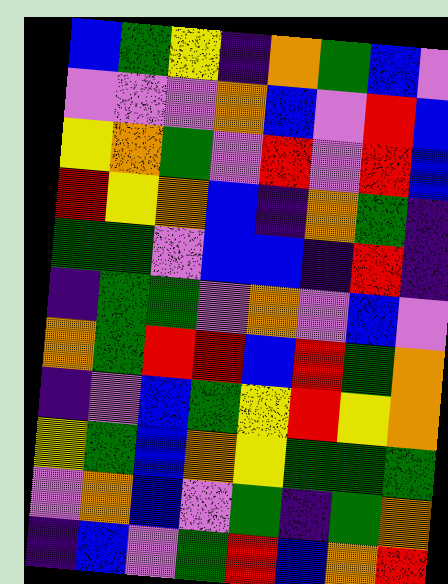[["blue", "green", "yellow", "indigo", "orange", "green", "blue", "violet"], ["violet", "violet", "violet", "orange", "blue", "violet", "red", "blue"], ["yellow", "orange", "green", "violet", "red", "violet", "red", "blue"], ["red", "yellow", "orange", "blue", "indigo", "orange", "green", "indigo"], ["green", "green", "violet", "blue", "blue", "indigo", "red", "indigo"], ["indigo", "green", "green", "violet", "orange", "violet", "blue", "violet"], ["orange", "green", "red", "red", "blue", "red", "green", "orange"], ["indigo", "violet", "blue", "green", "yellow", "red", "yellow", "orange"], ["yellow", "green", "blue", "orange", "yellow", "green", "green", "green"], ["violet", "orange", "blue", "violet", "green", "indigo", "green", "orange"], ["indigo", "blue", "violet", "green", "red", "blue", "orange", "red"]]